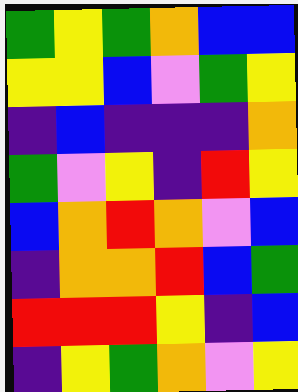[["green", "yellow", "green", "orange", "blue", "blue"], ["yellow", "yellow", "blue", "violet", "green", "yellow"], ["indigo", "blue", "indigo", "indigo", "indigo", "orange"], ["green", "violet", "yellow", "indigo", "red", "yellow"], ["blue", "orange", "red", "orange", "violet", "blue"], ["indigo", "orange", "orange", "red", "blue", "green"], ["red", "red", "red", "yellow", "indigo", "blue"], ["indigo", "yellow", "green", "orange", "violet", "yellow"]]